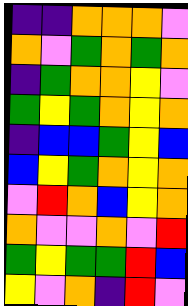[["indigo", "indigo", "orange", "orange", "orange", "violet"], ["orange", "violet", "green", "orange", "green", "orange"], ["indigo", "green", "orange", "orange", "yellow", "violet"], ["green", "yellow", "green", "orange", "yellow", "orange"], ["indigo", "blue", "blue", "green", "yellow", "blue"], ["blue", "yellow", "green", "orange", "yellow", "orange"], ["violet", "red", "orange", "blue", "yellow", "orange"], ["orange", "violet", "violet", "orange", "violet", "red"], ["green", "yellow", "green", "green", "red", "blue"], ["yellow", "violet", "orange", "indigo", "red", "violet"]]